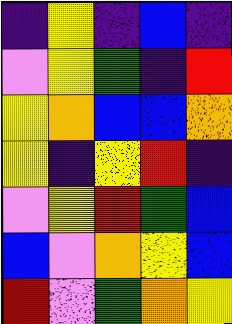[["indigo", "yellow", "indigo", "blue", "indigo"], ["violet", "yellow", "green", "indigo", "red"], ["yellow", "orange", "blue", "blue", "orange"], ["yellow", "indigo", "yellow", "red", "indigo"], ["violet", "yellow", "red", "green", "blue"], ["blue", "violet", "orange", "yellow", "blue"], ["red", "violet", "green", "orange", "yellow"]]